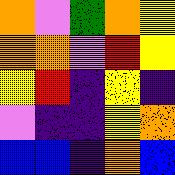[["orange", "violet", "green", "orange", "yellow"], ["orange", "orange", "violet", "red", "yellow"], ["yellow", "red", "indigo", "yellow", "indigo"], ["violet", "indigo", "indigo", "yellow", "orange"], ["blue", "blue", "indigo", "orange", "blue"]]